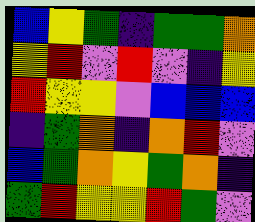[["blue", "yellow", "green", "indigo", "green", "green", "orange"], ["yellow", "red", "violet", "red", "violet", "indigo", "yellow"], ["red", "yellow", "yellow", "violet", "blue", "blue", "blue"], ["indigo", "green", "orange", "indigo", "orange", "red", "violet"], ["blue", "green", "orange", "yellow", "green", "orange", "indigo"], ["green", "red", "yellow", "yellow", "red", "green", "violet"]]